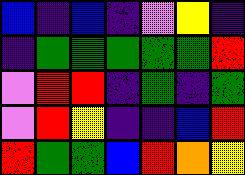[["blue", "indigo", "blue", "indigo", "violet", "yellow", "indigo"], ["indigo", "green", "green", "green", "green", "green", "red"], ["violet", "red", "red", "indigo", "green", "indigo", "green"], ["violet", "red", "yellow", "indigo", "indigo", "blue", "red"], ["red", "green", "green", "blue", "red", "orange", "yellow"]]